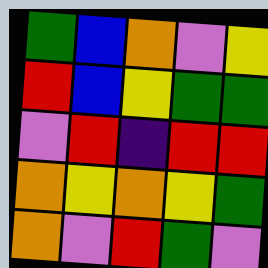[["green", "blue", "orange", "violet", "yellow"], ["red", "blue", "yellow", "green", "green"], ["violet", "red", "indigo", "red", "red"], ["orange", "yellow", "orange", "yellow", "green"], ["orange", "violet", "red", "green", "violet"]]